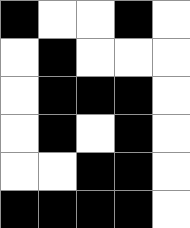[["black", "white", "white", "black", "white"], ["white", "black", "white", "white", "white"], ["white", "black", "black", "black", "white"], ["white", "black", "white", "black", "white"], ["white", "white", "black", "black", "white"], ["black", "black", "black", "black", "white"]]